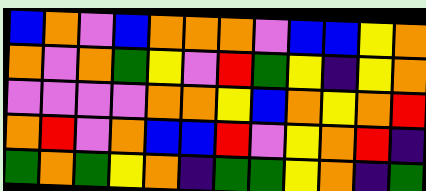[["blue", "orange", "violet", "blue", "orange", "orange", "orange", "violet", "blue", "blue", "yellow", "orange"], ["orange", "violet", "orange", "green", "yellow", "violet", "red", "green", "yellow", "indigo", "yellow", "orange"], ["violet", "violet", "violet", "violet", "orange", "orange", "yellow", "blue", "orange", "yellow", "orange", "red"], ["orange", "red", "violet", "orange", "blue", "blue", "red", "violet", "yellow", "orange", "red", "indigo"], ["green", "orange", "green", "yellow", "orange", "indigo", "green", "green", "yellow", "orange", "indigo", "green"]]